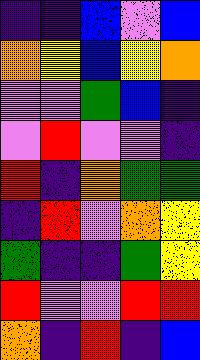[["indigo", "indigo", "blue", "violet", "blue"], ["orange", "yellow", "blue", "yellow", "orange"], ["violet", "violet", "green", "blue", "indigo"], ["violet", "red", "violet", "violet", "indigo"], ["red", "indigo", "orange", "green", "green"], ["indigo", "red", "violet", "orange", "yellow"], ["green", "indigo", "indigo", "green", "yellow"], ["red", "violet", "violet", "red", "red"], ["orange", "indigo", "red", "indigo", "blue"]]